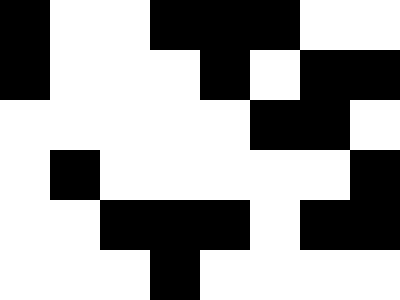[["black", "white", "white", "black", "black", "black", "white", "white"], ["black", "white", "white", "white", "black", "white", "black", "black"], ["white", "white", "white", "white", "white", "black", "black", "white"], ["white", "black", "white", "white", "white", "white", "white", "black"], ["white", "white", "black", "black", "black", "white", "black", "black"], ["white", "white", "white", "black", "white", "white", "white", "white"]]